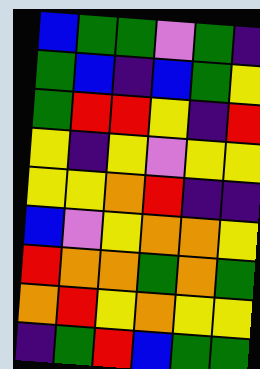[["blue", "green", "green", "violet", "green", "indigo"], ["green", "blue", "indigo", "blue", "green", "yellow"], ["green", "red", "red", "yellow", "indigo", "red"], ["yellow", "indigo", "yellow", "violet", "yellow", "yellow"], ["yellow", "yellow", "orange", "red", "indigo", "indigo"], ["blue", "violet", "yellow", "orange", "orange", "yellow"], ["red", "orange", "orange", "green", "orange", "green"], ["orange", "red", "yellow", "orange", "yellow", "yellow"], ["indigo", "green", "red", "blue", "green", "green"]]